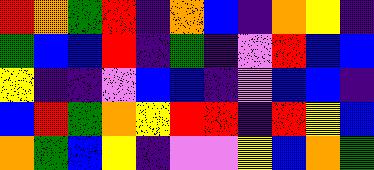[["red", "orange", "green", "red", "indigo", "orange", "blue", "indigo", "orange", "yellow", "indigo"], ["green", "blue", "blue", "red", "indigo", "green", "indigo", "violet", "red", "blue", "blue"], ["yellow", "indigo", "indigo", "violet", "blue", "blue", "indigo", "violet", "blue", "blue", "indigo"], ["blue", "red", "green", "orange", "yellow", "red", "red", "indigo", "red", "yellow", "blue"], ["orange", "green", "blue", "yellow", "indigo", "violet", "violet", "yellow", "blue", "orange", "green"]]